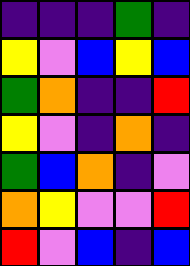[["indigo", "indigo", "indigo", "green", "indigo"], ["yellow", "violet", "blue", "yellow", "blue"], ["green", "orange", "indigo", "indigo", "red"], ["yellow", "violet", "indigo", "orange", "indigo"], ["green", "blue", "orange", "indigo", "violet"], ["orange", "yellow", "violet", "violet", "red"], ["red", "violet", "blue", "indigo", "blue"]]